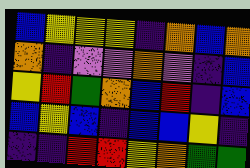[["blue", "yellow", "yellow", "yellow", "indigo", "orange", "blue", "orange"], ["orange", "indigo", "violet", "violet", "orange", "violet", "indigo", "blue"], ["yellow", "red", "green", "orange", "blue", "red", "indigo", "blue"], ["blue", "yellow", "blue", "indigo", "blue", "blue", "yellow", "indigo"], ["indigo", "indigo", "red", "red", "yellow", "orange", "green", "green"]]